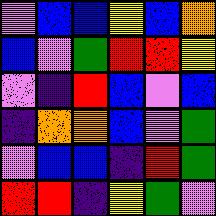[["violet", "blue", "blue", "yellow", "blue", "orange"], ["blue", "violet", "green", "red", "red", "yellow"], ["violet", "indigo", "red", "blue", "violet", "blue"], ["indigo", "orange", "orange", "blue", "violet", "green"], ["violet", "blue", "blue", "indigo", "red", "green"], ["red", "red", "indigo", "yellow", "green", "violet"]]